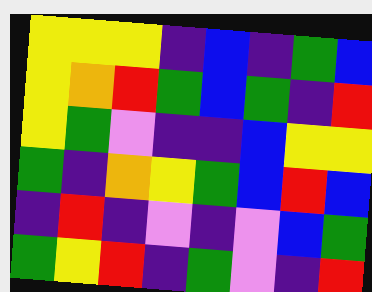[["yellow", "yellow", "yellow", "indigo", "blue", "indigo", "green", "blue"], ["yellow", "orange", "red", "green", "blue", "green", "indigo", "red"], ["yellow", "green", "violet", "indigo", "indigo", "blue", "yellow", "yellow"], ["green", "indigo", "orange", "yellow", "green", "blue", "red", "blue"], ["indigo", "red", "indigo", "violet", "indigo", "violet", "blue", "green"], ["green", "yellow", "red", "indigo", "green", "violet", "indigo", "red"]]